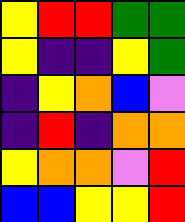[["yellow", "red", "red", "green", "green"], ["yellow", "indigo", "indigo", "yellow", "green"], ["indigo", "yellow", "orange", "blue", "violet"], ["indigo", "red", "indigo", "orange", "orange"], ["yellow", "orange", "orange", "violet", "red"], ["blue", "blue", "yellow", "yellow", "red"]]